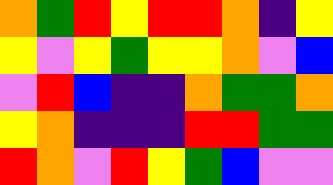[["orange", "green", "red", "yellow", "red", "red", "orange", "indigo", "yellow"], ["yellow", "violet", "yellow", "green", "yellow", "yellow", "orange", "violet", "blue"], ["violet", "red", "blue", "indigo", "indigo", "orange", "green", "green", "orange"], ["yellow", "orange", "indigo", "indigo", "indigo", "red", "red", "green", "green"], ["red", "orange", "violet", "red", "yellow", "green", "blue", "violet", "violet"]]